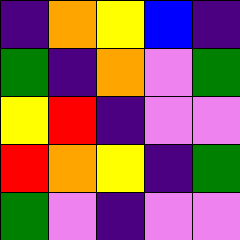[["indigo", "orange", "yellow", "blue", "indigo"], ["green", "indigo", "orange", "violet", "green"], ["yellow", "red", "indigo", "violet", "violet"], ["red", "orange", "yellow", "indigo", "green"], ["green", "violet", "indigo", "violet", "violet"]]